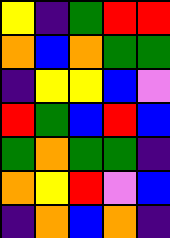[["yellow", "indigo", "green", "red", "red"], ["orange", "blue", "orange", "green", "green"], ["indigo", "yellow", "yellow", "blue", "violet"], ["red", "green", "blue", "red", "blue"], ["green", "orange", "green", "green", "indigo"], ["orange", "yellow", "red", "violet", "blue"], ["indigo", "orange", "blue", "orange", "indigo"]]